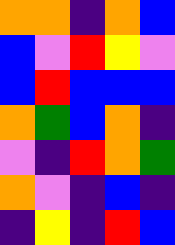[["orange", "orange", "indigo", "orange", "blue"], ["blue", "violet", "red", "yellow", "violet"], ["blue", "red", "blue", "blue", "blue"], ["orange", "green", "blue", "orange", "indigo"], ["violet", "indigo", "red", "orange", "green"], ["orange", "violet", "indigo", "blue", "indigo"], ["indigo", "yellow", "indigo", "red", "blue"]]